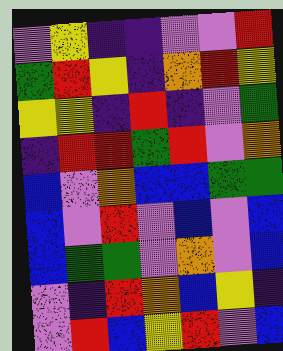[["violet", "yellow", "indigo", "indigo", "violet", "violet", "red"], ["green", "red", "yellow", "indigo", "orange", "red", "yellow"], ["yellow", "yellow", "indigo", "red", "indigo", "violet", "green"], ["indigo", "red", "red", "green", "red", "violet", "orange"], ["blue", "violet", "orange", "blue", "blue", "green", "green"], ["blue", "violet", "red", "violet", "blue", "violet", "blue"], ["blue", "green", "green", "violet", "orange", "violet", "blue"], ["violet", "indigo", "red", "orange", "blue", "yellow", "indigo"], ["violet", "red", "blue", "yellow", "red", "violet", "blue"]]